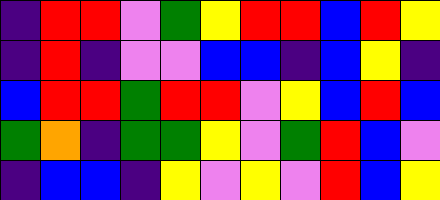[["indigo", "red", "red", "violet", "green", "yellow", "red", "red", "blue", "red", "yellow"], ["indigo", "red", "indigo", "violet", "violet", "blue", "blue", "indigo", "blue", "yellow", "indigo"], ["blue", "red", "red", "green", "red", "red", "violet", "yellow", "blue", "red", "blue"], ["green", "orange", "indigo", "green", "green", "yellow", "violet", "green", "red", "blue", "violet"], ["indigo", "blue", "blue", "indigo", "yellow", "violet", "yellow", "violet", "red", "blue", "yellow"]]